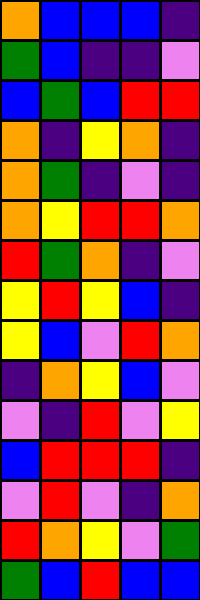[["orange", "blue", "blue", "blue", "indigo"], ["green", "blue", "indigo", "indigo", "violet"], ["blue", "green", "blue", "red", "red"], ["orange", "indigo", "yellow", "orange", "indigo"], ["orange", "green", "indigo", "violet", "indigo"], ["orange", "yellow", "red", "red", "orange"], ["red", "green", "orange", "indigo", "violet"], ["yellow", "red", "yellow", "blue", "indigo"], ["yellow", "blue", "violet", "red", "orange"], ["indigo", "orange", "yellow", "blue", "violet"], ["violet", "indigo", "red", "violet", "yellow"], ["blue", "red", "red", "red", "indigo"], ["violet", "red", "violet", "indigo", "orange"], ["red", "orange", "yellow", "violet", "green"], ["green", "blue", "red", "blue", "blue"]]